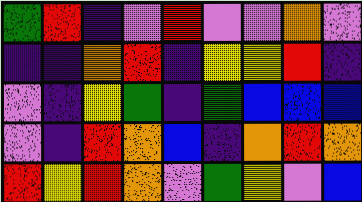[["green", "red", "indigo", "violet", "red", "violet", "violet", "orange", "violet"], ["indigo", "indigo", "orange", "red", "indigo", "yellow", "yellow", "red", "indigo"], ["violet", "indigo", "yellow", "green", "indigo", "green", "blue", "blue", "blue"], ["violet", "indigo", "red", "orange", "blue", "indigo", "orange", "red", "orange"], ["red", "yellow", "red", "orange", "violet", "green", "yellow", "violet", "blue"]]